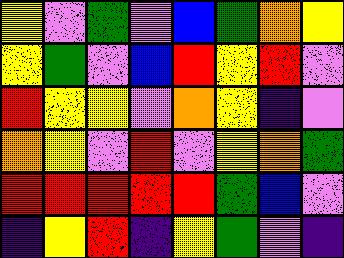[["yellow", "violet", "green", "violet", "blue", "green", "orange", "yellow"], ["yellow", "green", "violet", "blue", "red", "yellow", "red", "violet"], ["red", "yellow", "yellow", "violet", "orange", "yellow", "indigo", "violet"], ["orange", "yellow", "violet", "red", "violet", "yellow", "orange", "green"], ["red", "red", "red", "red", "red", "green", "blue", "violet"], ["indigo", "yellow", "red", "indigo", "yellow", "green", "violet", "indigo"]]